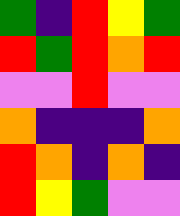[["green", "indigo", "red", "yellow", "green"], ["red", "green", "red", "orange", "red"], ["violet", "violet", "red", "violet", "violet"], ["orange", "indigo", "indigo", "indigo", "orange"], ["red", "orange", "indigo", "orange", "indigo"], ["red", "yellow", "green", "violet", "violet"]]